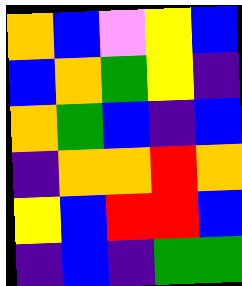[["orange", "blue", "violet", "yellow", "blue"], ["blue", "orange", "green", "yellow", "indigo"], ["orange", "green", "blue", "indigo", "blue"], ["indigo", "orange", "orange", "red", "orange"], ["yellow", "blue", "red", "red", "blue"], ["indigo", "blue", "indigo", "green", "green"]]